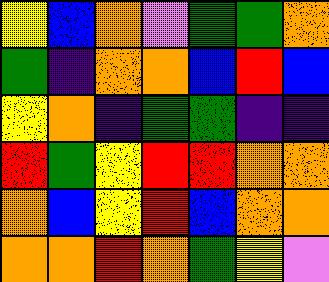[["yellow", "blue", "orange", "violet", "green", "green", "orange"], ["green", "indigo", "orange", "orange", "blue", "red", "blue"], ["yellow", "orange", "indigo", "green", "green", "indigo", "indigo"], ["red", "green", "yellow", "red", "red", "orange", "orange"], ["orange", "blue", "yellow", "red", "blue", "orange", "orange"], ["orange", "orange", "red", "orange", "green", "yellow", "violet"]]